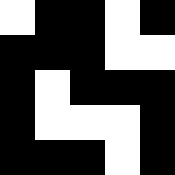[["white", "black", "black", "white", "black"], ["black", "black", "black", "white", "white"], ["black", "white", "black", "black", "black"], ["black", "white", "white", "white", "black"], ["black", "black", "black", "white", "black"]]